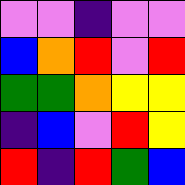[["violet", "violet", "indigo", "violet", "violet"], ["blue", "orange", "red", "violet", "red"], ["green", "green", "orange", "yellow", "yellow"], ["indigo", "blue", "violet", "red", "yellow"], ["red", "indigo", "red", "green", "blue"]]